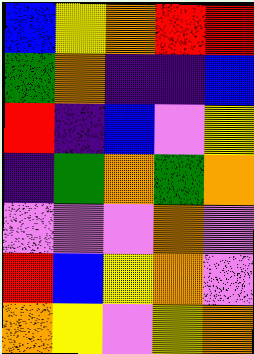[["blue", "yellow", "orange", "red", "red"], ["green", "orange", "indigo", "indigo", "blue"], ["red", "indigo", "blue", "violet", "yellow"], ["indigo", "green", "orange", "green", "orange"], ["violet", "violet", "violet", "orange", "violet"], ["red", "blue", "yellow", "orange", "violet"], ["orange", "yellow", "violet", "yellow", "orange"]]